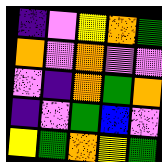[["indigo", "violet", "yellow", "orange", "green"], ["orange", "violet", "orange", "violet", "violet"], ["violet", "indigo", "orange", "green", "orange"], ["indigo", "violet", "green", "blue", "violet"], ["yellow", "green", "orange", "yellow", "green"]]